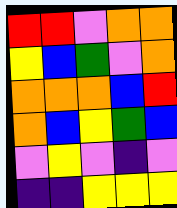[["red", "red", "violet", "orange", "orange"], ["yellow", "blue", "green", "violet", "orange"], ["orange", "orange", "orange", "blue", "red"], ["orange", "blue", "yellow", "green", "blue"], ["violet", "yellow", "violet", "indigo", "violet"], ["indigo", "indigo", "yellow", "yellow", "yellow"]]